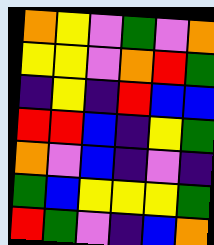[["orange", "yellow", "violet", "green", "violet", "orange"], ["yellow", "yellow", "violet", "orange", "red", "green"], ["indigo", "yellow", "indigo", "red", "blue", "blue"], ["red", "red", "blue", "indigo", "yellow", "green"], ["orange", "violet", "blue", "indigo", "violet", "indigo"], ["green", "blue", "yellow", "yellow", "yellow", "green"], ["red", "green", "violet", "indigo", "blue", "orange"]]